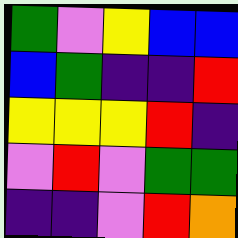[["green", "violet", "yellow", "blue", "blue"], ["blue", "green", "indigo", "indigo", "red"], ["yellow", "yellow", "yellow", "red", "indigo"], ["violet", "red", "violet", "green", "green"], ["indigo", "indigo", "violet", "red", "orange"]]